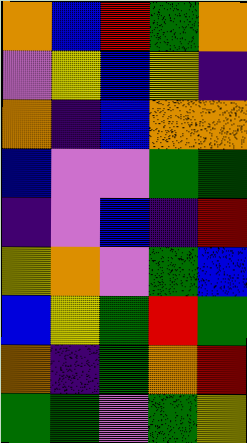[["orange", "blue", "red", "green", "orange"], ["violet", "yellow", "blue", "yellow", "indigo"], ["orange", "indigo", "blue", "orange", "orange"], ["blue", "violet", "violet", "green", "green"], ["indigo", "violet", "blue", "indigo", "red"], ["yellow", "orange", "violet", "green", "blue"], ["blue", "yellow", "green", "red", "green"], ["orange", "indigo", "green", "orange", "red"], ["green", "green", "violet", "green", "yellow"]]